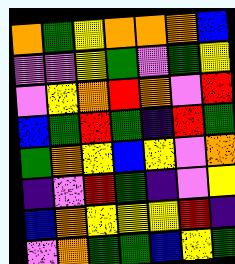[["orange", "green", "yellow", "orange", "orange", "orange", "blue"], ["violet", "violet", "yellow", "green", "violet", "green", "yellow"], ["violet", "yellow", "orange", "red", "orange", "violet", "red"], ["blue", "green", "red", "green", "indigo", "red", "green"], ["green", "orange", "yellow", "blue", "yellow", "violet", "orange"], ["indigo", "violet", "red", "green", "indigo", "violet", "yellow"], ["blue", "orange", "yellow", "yellow", "yellow", "red", "indigo"], ["violet", "orange", "green", "green", "blue", "yellow", "green"]]